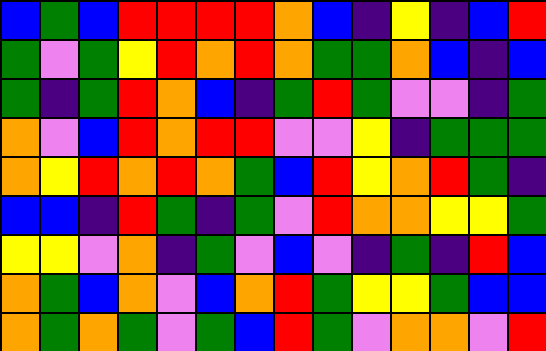[["blue", "green", "blue", "red", "red", "red", "red", "orange", "blue", "indigo", "yellow", "indigo", "blue", "red"], ["green", "violet", "green", "yellow", "red", "orange", "red", "orange", "green", "green", "orange", "blue", "indigo", "blue"], ["green", "indigo", "green", "red", "orange", "blue", "indigo", "green", "red", "green", "violet", "violet", "indigo", "green"], ["orange", "violet", "blue", "red", "orange", "red", "red", "violet", "violet", "yellow", "indigo", "green", "green", "green"], ["orange", "yellow", "red", "orange", "red", "orange", "green", "blue", "red", "yellow", "orange", "red", "green", "indigo"], ["blue", "blue", "indigo", "red", "green", "indigo", "green", "violet", "red", "orange", "orange", "yellow", "yellow", "green"], ["yellow", "yellow", "violet", "orange", "indigo", "green", "violet", "blue", "violet", "indigo", "green", "indigo", "red", "blue"], ["orange", "green", "blue", "orange", "violet", "blue", "orange", "red", "green", "yellow", "yellow", "green", "blue", "blue"], ["orange", "green", "orange", "green", "violet", "green", "blue", "red", "green", "violet", "orange", "orange", "violet", "red"]]